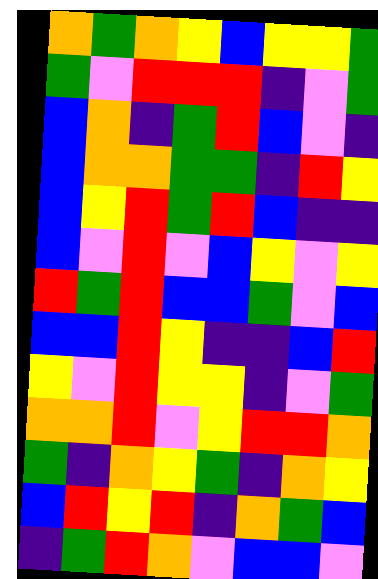[["orange", "green", "orange", "yellow", "blue", "yellow", "yellow", "green"], ["green", "violet", "red", "red", "red", "indigo", "violet", "green"], ["blue", "orange", "indigo", "green", "red", "blue", "violet", "indigo"], ["blue", "orange", "orange", "green", "green", "indigo", "red", "yellow"], ["blue", "yellow", "red", "green", "red", "blue", "indigo", "indigo"], ["blue", "violet", "red", "violet", "blue", "yellow", "violet", "yellow"], ["red", "green", "red", "blue", "blue", "green", "violet", "blue"], ["blue", "blue", "red", "yellow", "indigo", "indigo", "blue", "red"], ["yellow", "violet", "red", "yellow", "yellow", "indigo", "violet", "green"], ["orange", "orange", "red", "violet", "yellow", "red", "red", "orange"], ["green", "indigo", "orange", "yellow", "green", "indigo", "orange", "yellow"], ["blue", "red", "yellow", "red", "indigo", "orange", "green", "blue"], ["indigo", "green", "red", "orange", "violet", "blue", "blue", "violet"]]